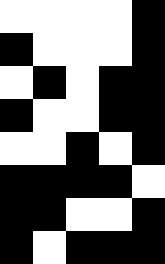[["white", "white", "white", "white", "black"], ["black", "white", "white", "white", "black"], ["white", "black", "white", "black", "black"], ["black", "white", "white", "black", "black"], ["white", "white", "black", "white", "black"], ["black", "black", "black", "black", "white"], ["black", "black", "white", "white", "black"], ["black", "white", "black", "black", "black"]]